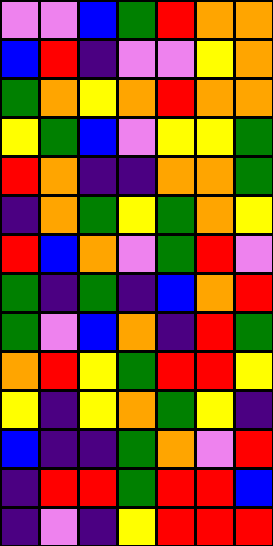[["violet", "violet", "blue", "green", "red", "orange", "orange"], ["blue", "red", "indigo", "violet", "violet", "yellow", "orange"], ["green", "orange", "yellow", "orange", "red", "orange", "orange"], ["yellow", "green", "blue", "violet", "yellow", "yellow", "green"], ["red", "orange", "indigo", "indigo", "orange", "orange", "green"], ["indigo", "orange", "green", "yellow", "green", "orange", "yellow"], ["red", "blue", "orange", "violet", "green", "red", "violet"], ["green", "indigo", "green", "indigo", "blue", "orange", "red"], ["green", "violet", "blue", "orange", "indigo", "red", "green"], ["orange", "red", "yellow", "green", "red", "red", "yellow"], ["yellow", "indigo", "yellow", "orange", "green", "yellow", "indigo"], ["blue", "indigo", "indigo", "green", "orange", "violet", "red"], ["indigo", "red", "red", "green", "red", "red", "blue"], ["indigo", "violet", "indigo", "yellow", "red", "red", "red"]]